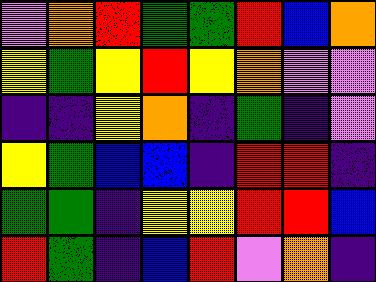[["violet", "orange", "red", "green", "green", "red", "blue", "orange"], ["yellow", "green", "yellow", "red", "yellow", "orange", "violet", "violet"], ["indigo", "indigo", "yellow", "orange", "indigo", "green", "indigo", "violet"], ["yellow", "green", "blue", "blue", "indigo", "red", "red", "indigo"], ["green", "green", "indigo", "yellow", "yellow", "red", "red", "blue"], ["red", "green", "indigo", "blue", "red", "violet", "orange", "indigo"]]